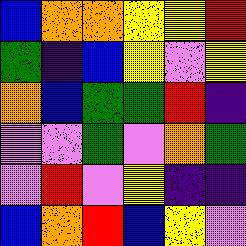[["blue", "orange", "orange", "yellow", "yellow", "red"], ["green", "indigo", "blue", "yellow", "violet", "yellow"], ["orange", "blue", "green", "green", "red", "indigo"], ["violet", "violet", "green", "violet", "orange", "green"], ["violet", "red", "violet", "yellow", "indigo", "indigo"], ["blue", "orange", "red", "blue", "yellow", "violet"]]